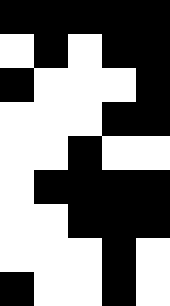[["black", "black", "black", "black", "black"], ["white", "black", "white", "black", "black"], ["black", "white", "white", "white", "black"], ["white", "white", "white", "black", "black"], ["white", "white", "black", "white", "white"], ["white", "black", "black", "black", "black"], ["white", "white", "black", "black", "black"], ["white", "white", "white", "black", "white"], ["black", "white", "white", "black", "white"]]